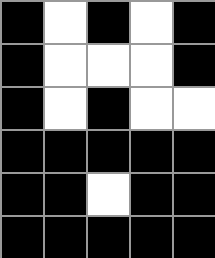[["black", "white", "black", "white", "black"], ["black", "white", "white", "white", "black"], ["black", "white", "black", "white", "white"], ["black", "black", "black", "black", "black"], ["black", "black", "white", "black", "black"], ["black", "black", "black", "black", "black"]]